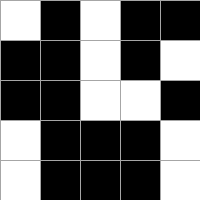[["white", "black", "white", "black", "black"], ["black", "black", "white", "black", "white"], ["black", "black", "white", "white", "black"], ["white", "black", "black", "black", "white"], ["white", "black", "black", "black", "white"]]